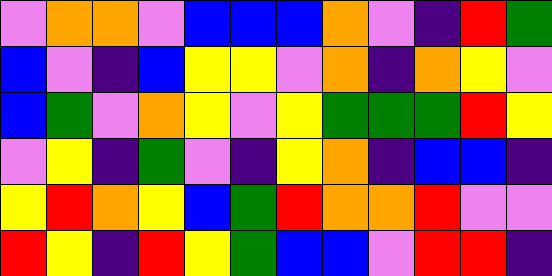[["violet", "orange", "orange", "violet", "blue", "blue", "blue", "orange", "violet", "indigo", "red", "green"], ["blue", "violet", "indigo", "blue", "yellow", "yellow", "violet", "orange", "indigo", "orange", "yellow", "violet"], ["blue", "green", "violet", "orange", "yellow", "violet", "yellow", "green", "green", "green", "red", "yellow"], ["violet", "yellow", "indigo", "green", "violet", "indigo", "yellow", "orange", "indigo", "blue", "blue", "indigo"], ["yellow", "red", "orange", "yellow", "blue", "green", "red", "orange", "orange", "red", "violet", "violet"], ["red", "yellow", "indigo", "red", "yellow", "green", "blue", "blue", "violet", "red", "red", "indigo"]]